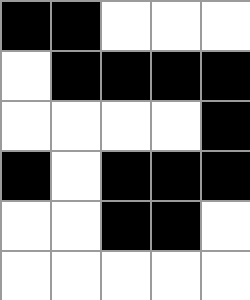[["black", "black", "white", "white", "white"], ["white", "black", "black", "black", "black"], ["white", "white", "white", "white", "black"], ["black", "white", "black", "black", "black"], ["white", "white", "black", "black", "white"], ["white", "white", "white", "white", "white"]]